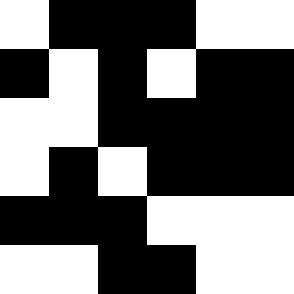[["white", "black", "black", "black", "white", "white"], ["black", "white", "black", "white", "black", "black"], ["white", "white", "black", "black", "black", "black"], ["white", "black", "white", "black", "black", "black"], ["black", "black", "black", "white", "white", "white"], ["white", "white", "black", "black", "white", "white"]]